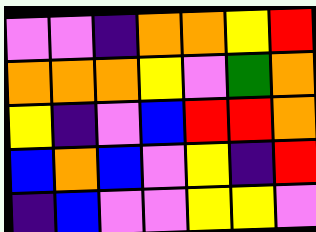[["violet", "violet", "indigo", "orange", "orange", "yellow", "red"], ["orange", "orange", "orange", "yellow", "violet", "green", "orange"], ["yellow", "indigo", "violet", "blue", "red", "red", "orange"], ["blue", "orange", "blue", "violet", "yellow", "indigo", "red"], ["indigo", "blue", "violet", "violet", "yellow", "yellow", "violet"]]